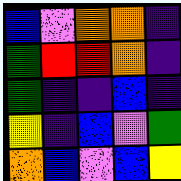[["blue", "violet", "orange", "orange", "indigo"], ["green", "red", "red", "orange", "indigo"], ["green", "indigo", "indigo", "blue", "indigo"], ["yellow", "indigo", "blue", "violet", "green"], ["orange", "blue", "violet", "blue", "yellow"]]